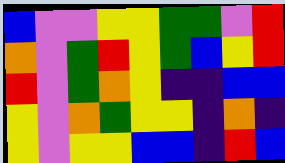[["blue", "violet", "violet", "yellow", "yellow", "green", "green", "violet", "red"], ["orange", "violet", "green", "red", "yellow", "green", "blue", "yellow", "red"], ["red", "violet", "green", "orange", "yellow", "indigo", "indigo", "blue", "blue"], ["yellow", "violet", "orange", "green", "yellow", "yellow", "indigo", "orange", "indigo"], ["yellow", "violet", "yellow", "yellow", "blue", "blue", "indigo", "red", "blue"]]